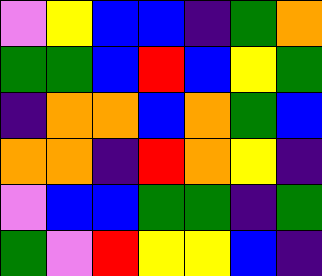[["violet", "yellow", "blue", "blue", "indigo", "green", "orange"], ["green", "green", "blue", "red", "blue", "yellow", "green"], ["indigo", "orange", "orange", "blue", "orange", "green", "blue"], ["orange", "orange", "indigo", "red", "orange", "yellow", "indigo"], ["violet", "blue", "blue", "green", "green", "indigo", "green"], ["green", "violet", "red", "yellow", "yellow", "blue", "indigo"]]